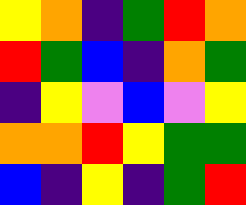[["yellow", "orange", "indigo", "green", "red", "orange"], ["red", "green", "blue", "indigo", "orange", "green"], ["indigo", "yellow", "violet", "blue", "violet", "yellow"], ["orange", "orange", "red", "yellow", "green", "green"], ["blue", "indigo", "yellow", "indigo", "green", "red"]]